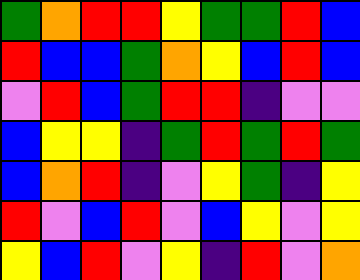[["green", "orange", "red", "red", "yellow", "green", "green", "red", "blue"], ["red", "blue", "blue", "green", "orange", "yellow", "blue", "red", "blue"], ["violet", "red", "blue", "green", "red", "red", "indigo", "violet", "violet"], ["blue", "yellow", "yellow", "indigo", "green", "red", "green", "red", "green"], ["blue", "orange", "red", "indigo", "violet", "yellow", "green", "indigo", "yellow"], ["red", "violet", "blue", "red", "violet", "blue", "yellow", "violet", "yellow"], ["yellow", "blue", "red", "violet", "yellow", "indigo", "red", "violet", "orange"]]